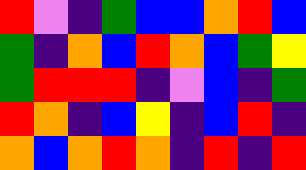[["red", "violet", "indigo", "green", "blue", "blue", "orange", "red", "blue"], ["green", "indigo", "orange", "blue", "red", "orange", "blue", "green", "yellow"], ["green", "red", "red", "red", "indigo", "violet", "blue", "indigo", "green"], ["red", "orange", "indigo", "blue", "yellow", "indigo", "blue", "red", "indigo"], ["orange", "blue", "orange", "red", "orange", "indigo", "red", "indigo", "red"]]